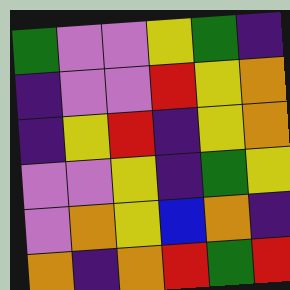[["green", "violet", "violet", "yellow", "green", "indigo"], ["indigo", "violet", "violet", "red", "yellow", "orange"], ["indigo", "yellow", "red", "indigo", "yellow", "orange"], ["violet", "violet", "yellow", "indigo", "green", "yellow"], ["violet", "orange", "yellow", "blue", "orange", "indigo"], ["orange", "indigo", "orange", "red", "green", "red"]]